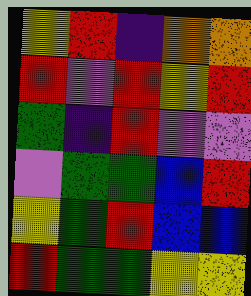[["yellow", "red", "indigo", "orange", "orange"], ["red", "violet", "red", "yellow", "red"], ["green", "indigo", "red", "violet", "violet"], ["violet", "green", "green", "blue", "red"], ["yellow", "green", "red", "blue", "blue"], ["red", "green", "green", "yellow", "yellow"]]